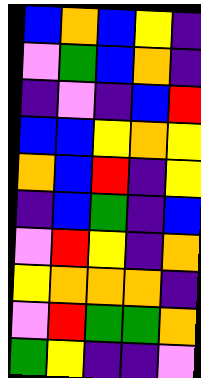[["blue", "orange", "blue", "yellow", "indigo"], ["violet", "green", "blue", "orange", "indigo"], ["indigo", "violet", "indigo", "blue", "red"], ["blue", "blue", "yellow", "orange", "yellow"], ["orange", "blue", "red", "indigo", "yellow"], ["indigo", "blue", "green", "indigo", "blue"], ["violet", "red", "yellow", "indigo", "orange"], ["yellow", "orange", "orange", "orange", "indigo"], ["violet", "red", "green", "green", "orange"], ["green", "yellow", "indigo", "indigo", "violet"]]